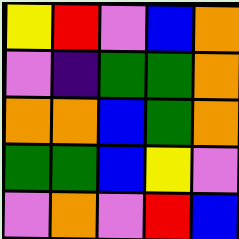[["yellow", "red", "violet", "blue", "orange"], ["violet", "indigo", "green", "green", "orange"], ["orange", "orange", "blue", "green", "orange"], ["green", "green", "blue", "yellow", "violet"], ["violet", "orange", "violet", "red", "blue"]]